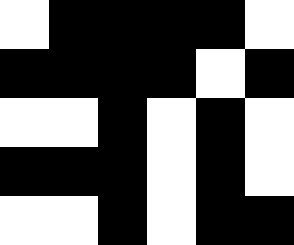[["white", "black", "black", "black", "black", "white"], ["black", "black", "black", "black", "white", "black"], ["white", "white", "black", "white", "black", "white"], ["black", "black", "black", "white", "black", "white"], ["white", "white", "black", "white", "black", "black"]]